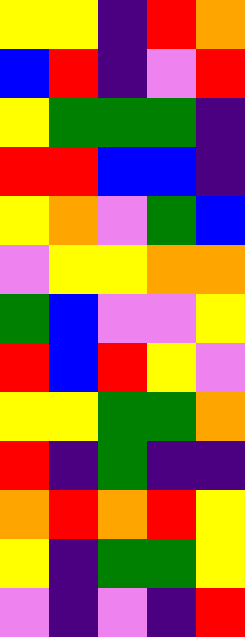[["yellow", "yellow", "indigo", "red", "orange"], ["blue", "red", "indigo", "violet", "red"], ["yellow", "green", "green", "green", "indigo"], ["red", "red", "blue", "blue", "indigo"], ["yellow", "orange", "violet", "green", "blue"], ["violet", "yellow", "yellow", "orange", "orange"], ["green", "blue", "violet", "violet", "yellow"], ["red", "blue", "red", "yellow", "violet"], ["yellow", "yellow", "green", "green", "orange"], ["red", "indigo", "green", "indigo", "indigo"], ["orange", "red", "orange", "red", "yellow"], ["yellow", "indigo", "green", "green", "yellow"], ["violet", "indigo", "violet", "indigo", "red"]]